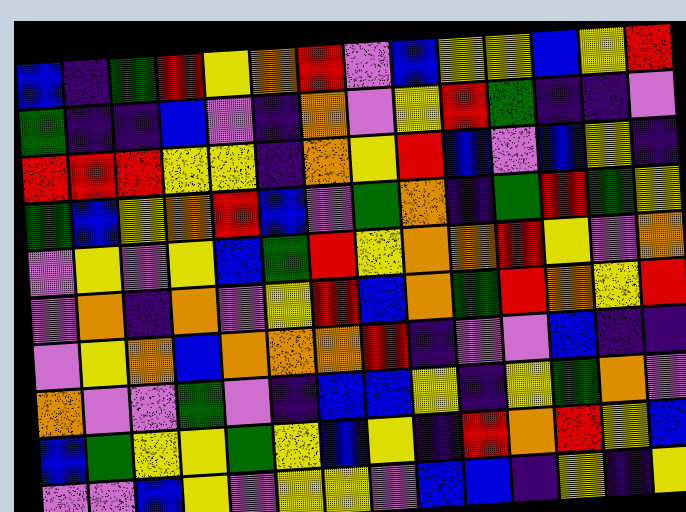[["blue", "indigo", "green", "red", "yellow", "orange", "red", "violet", "blue", "yellow", "yellow", "blue", "yellow", "red"], ["green", "indigo", "indigo", "blue", "violet", "indigo", "orange", "violet", "yellow", "red", "green", "indigo", "indigo", "violet"], ["red", "red", "red", "yellow", "yellow", "indigo", "orange", "yellow", "red", "blue", "violet", "blue", "yellow", "indigo"], ["green", "blue", "yellow", "orange", "red", "blue", "violet", "green", "orange", "indigo", "green", "red", "green", "yellow"], ["violet", "yellow", "violet", "yellow", "blue", "green", "red", "yellow", "orange", "orange", "red", "yellow", "violet", "orange"], ["violet", "orange", "indigo", "orange", "violet", "yellow", "red", "blue", "orange", "green", "red", "orange", "yellow", "red"], ["violet", "yellow", "orange", "blue", "orange", "orange", "orange", "red", "indigo", "violet", "violet", "blue", "indigo", "indigo"], ["orange", "violet", "violet", "green", "violet", "indigo", "blue", "blue", "yellow", "indigo", "yellow", "green", "orange", "violet"], ["blue", "green", "yellow", "yellow", "green", "yellow", "blue", "yellow", "indigo", "red", "orange", "red", "yellow", "blue"], ["violet", "violet", "blue", "yellow", "violet", "yellow", "yellow", "violet", "blue", "blue", "indigo", "yellow", "indigo", "yellow"]]